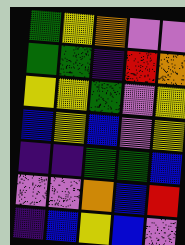[["green", "yellow", "orange", "violet", "violet"], ["green", "green", "indigo", "red", "orange"], ["yellow", "yellow", "green", "violet", "yellow"], ["blue", "yellow", "blue", "violet", "yellow"], ["indigo", "indigo", "green", "green", "blue"], ["violet", "violet", "orange", "blue", "red"], ["indigo", "blue", "yellow", "blue", "violet"]]